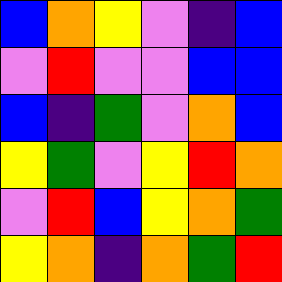[["blue", "orange", "yellow", "violet", "indigo", "blue"], ["violet", "red", "violet", "violet", "blue", "blue"], ["blue", "indigo", "green", "violet", "orange", "blue"], ["yellow", "green", "violet", "yellow", "red", "orange"], ["violet", "red", "blue", "yellow", "orange", "green"], ["yellow", "orange", "indigo", "orange", "green", "red"]]